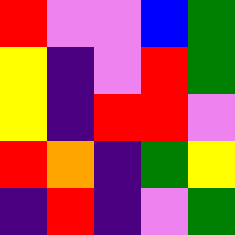[["red", "violet", "violet", "blue", "green"], ["yellow", "indigo", "violet", "red", "green"], ["yellow", "indigo", "red", "red", "violet"], ["red", "orange", "indigo", "green", "yellow"], ["indigo", "red", "indigo", "violet", "green"]]